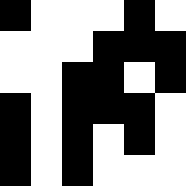[["black", "white", "white", "white", "black", "white"], ["white", "white", "white", "black", "black", "black"], ["white", "white", "black", "black", "white", "black"], ["black", "white", "black", "black", "black", "white"], ["black", "white", "black", "white", "black", "white"], ["black", "white", "black", "white", "white", "white"]]